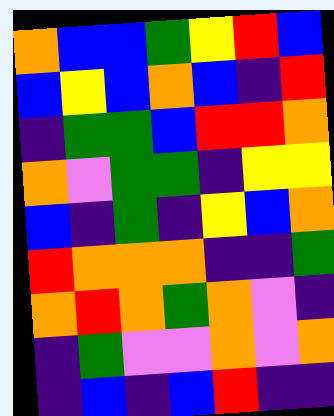[["orange", "blue", "blue", "green", "yellow", "red", "blue"], ["blue", "yellow", "blue", "orange", "blue", "indigo", "red"], ["indigo", "green", "green", "blue", "red", "red", "orange"], ["orange", "violet", "green", "green", "indigo", "yellow", "yellow"], ["blue", "indigo", "green", "indigo", "yellow", "blue", "orange"], ["red", "orange", "orange", "orange", "indigo", "indigo", "green"], ["orange", "red", "orange", "green", "orange", "violet", "indigo"], ["indigo", "green", "violet", "violet", "orange", "violet", "orange"], ["indigo", "blue", "indigo", "blue", "red", "indigo", "indigo"]]